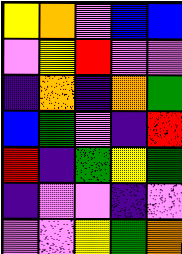[["yellow", "orange", "violet", "blue", "blue"], ["violet", "yellow", "red", "violet", "violet"], ["indigo", "orange", "indigo", "orange", "green"], ["blue", "green", "violet", "indigo", "red"], ["red", "indigo", "green", "yellow", "green"], ["indigo", "violet", "violet", "indigo", "violet"], ["violet", "violet", "yellow", "green", "orange"]]